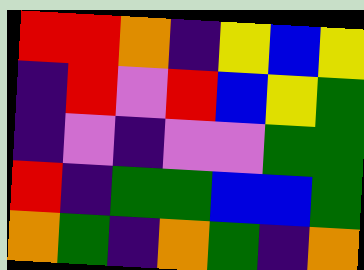[["red", "red", "orange", "indigo", "yellow", "blue", "yellow"], ["indigo", "red", "violet", "red", "blue", "yellow", "green"], ["indigo", "violet", "indigo", "violet", "violet", "green", "green"], ["red", "indigo", "green", "green", "blue", "blue", "green"], ["orange", "green", "indigo", "orange", "green", "indigo", "orange"]]